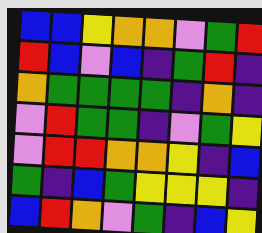[["blue", "blue", "yellow", "orange", "orange", "violet", "green", "red"], ["red", "blue", "violet", "blue", "indigo", "green", "red", "indigo"], ["orange", "green", "green", "green", "green", "indigo", "orange", "indigo"], ["violet", "red", "green", "green", "indigo", "violet", "green", "yellow"], ["violet", "red", "red", "orange", "orange", "yellow", "indigo", "blue"], ["green", "indigo", "blue", "green", "yellow", "yellow", "yellow", "indigo"], ["blue", "red", "orange", "violet", "green", "indigo", "blue", "yellow"]]